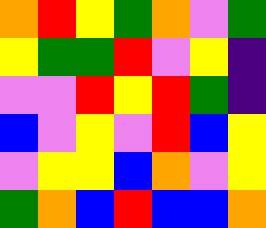[["orange", "red", "yellow", "green", "orange", "violet", "green"], ["yellow", "green", "green", "red", "violet", "yellow", "indigo"], ["violet", "violet", "red", "yellow", "red", "green", "indigo"], ["blue", "violet", "yellow", "violet", "red", "blue", "yellow"], ["violet", "yellow", "yellow", "blue", "orange", "violet", "yellow"], ["green", "orange", "blue", "red", "blue", "blue", "orange"]]